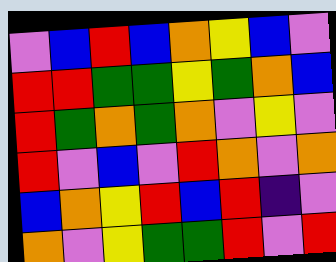[["violet", "blue", "red", "blue", "orange", "yellow", "blue", "violet"], ["red", "red", "green", "green", "yellow", "green", "orange", "blue"], ["red", "green", "orange", "green", "orange", "violet", "yellow", "violet"], ["red", "violet", "blue", "violet", "red", "orange", "violet", "orange"], ["blue", "orange", "yellow", "red", "blue", "red", "indigo", "violet"], ["orange", "violet", "yellow", "green", "green", "red", "violet", "red"]]